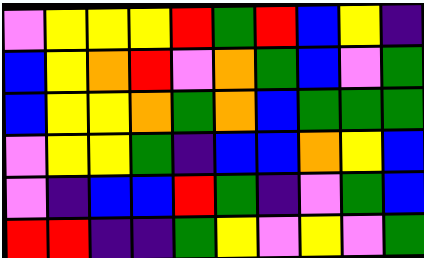[["violet", "yellow", "yellow", "yellow", "red", "green", "red", "blue", "yellow", "indigo"], ["blue", "yellow", "orange", "red", "violet", "orange", "green", "blue", "violet", "green"], ["blue", "yellow", "yellow", "orange", "green", "orange", "blue", "green", "green", "green"], ["violet", "yellow", "yellow", "green", "indigo", "blue", "blue", "orange", "yellow", "blue"], ["violet", "indigo", "blue", "blue", "red", "green", "indigo", "violet", "green", "blue"], ["red", "red", "indigo", "indigo", "green", "yellow", "violet", "yellow", "violet", "green"]]